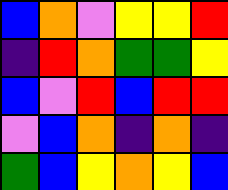[["blue", "orange", "violet", "yellow", "yellow", "red"], ["indigo", "red", "orange", "green", "green", "yellow"], ["blue", "violet", "red", "blue", "red", "red"], ["violet", "blue", "orange", "indigo", "orange", "indigo"], ["green", "blue", "yellow", "orange", "yellow", "blue"]]